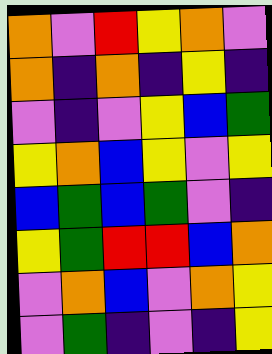[["orange", "violet", "red", "yellow", "orange", "violet"], ["orange", "indigo", "orange", "indigo", "yellow", "indigo"], ["violet", "indigo", "violet", "yellow", "blue", "green"], ["yellow", "orange", "blue", "yellow", "violet", "yellow"], ["blue", "green", "blue", "green", "violet", "indigo"], ["yellow", "green", "red", "red", "blue", "orange"], ["violet", "orange", "blue", "violet", "orange", "yellow"], ["violet", "green", "indigo", "violet", "indigo", "yellow"]]